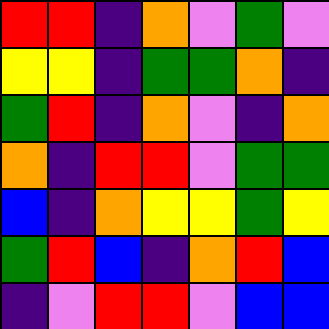[["red", "red", "indigo", "orange", "violet", "green", "violet"], ["yellow", "yellow", "indigo", "green", "green", "orange", "indigo"], ["green", "red", "indigo", "orange", "violet", "indigo", "orange"], ["orange", "indigo", "red", "red", "violet", "green", "green"], ["blue", "indigo", "orange", "yellow", "yellow", "green", "yellow"], ["green", "red", "blue", "indigo", "orange", "red", "blue"], ["indigo", "violet", "red", "red", "violet", "blue", "blue"]]